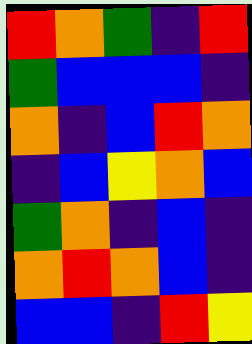[["red", "orange", "green", "indigo", "red"], ["green", "blue", "blue", "blue", "indigo"], ["orange", "indigo", "blue", "red", "orange"], ["indigo", "blue", "yellow", "orange", "blue"], ["green", "orange", "indigo", "blue", "indigo"], ["orange", "red", "orange", "blue", "indigo"], ["blue", "blue", "indigo", "red", "yellow"]]